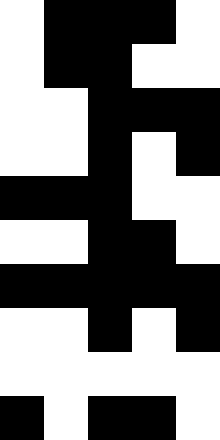[["white", "black", "black", "black", "white"], ["white", "black", "black", "white", "white"], ["white", "white", "black", "black", "black"], ["white", "white", "black", "white", "black"], ["black", "black", "black", "white", "white"], ["white", "white", "black", "black", "white"], ["black", "black", "black", "black", "black"], ["white", "white", "black", "white", "black"], ["white", "white", "white", "white", "white"], ["black", "white", "black", "black", "white"]]